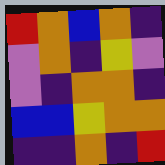[["red", "orange", "blue", "orange", "indigo"], ["violet", "orange", "indigo", "yellow", "violet"], ["violet", "indigo", "orange", "orange", "indigo"], ["blue", "blue", "yellow", "orange", "orange"], ["indigo", "indigo", "orange", "indigo", "red"]]